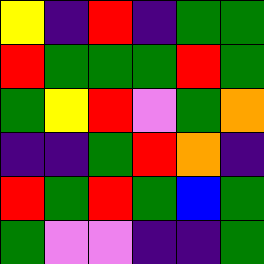[["yellow", "indigo", "red", "indigo", "green", "green"], ["red", "green", "green", "green", "red", "green"], ["green", "yellow", "red", "violet", "green", "orange"], ["indigo", "indigo", "green", "red", "orange", "indigo"], ["red", "green", "red", "green", "blue", "green"], ["green", "violet", "violet", "indigo", "indigo", "green"]]